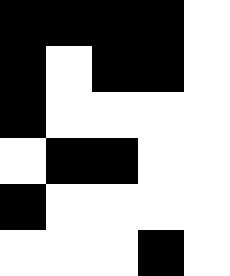[["black", "black", "black", "black", "white"], ["black", "white", "black", "black", "white"], ["black", "white", "white", "white", "white"], ["white", "black", "black", "white", "white"], ["black", "white", "white", "white", "white"], ["white", "white", "white", "black", "white"]]